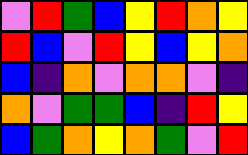[["violet", "red", "green", "blue", "yellow", "red", "orange", "yellow"], ["red", "blue", "violet", "red", "yellow", "blue", "yellow", "orange"], ["blue", "indigo", "orange", "violet", "orange", "orange", "violet", "indigo"], ["orange", "violet", "green", "green", "blue", "indigo", "red", "yellow"], ["blue", "green", "orange", "yellow", "orange", "green", "violet", "red"]]